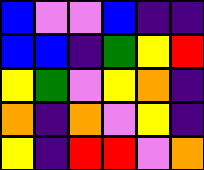[["blue", "violet", "violet", "blue", "indigo", "indigo"], ["blue", "blue", "indigo", "green", "yellow", "red"], ["yellow", "green", "violet", "yellow", "orange", "indigo"], ["orange", "indigo", "orange", "violet", "yellow", "indigo"], ["yellow", "indigo", "red", "red", "violet", "orange"]]